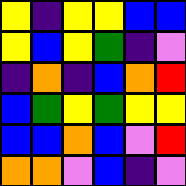[["yellow", "indigo", "yellow", "yellow", "blue", "blue"], ["yellow", "blue", "yellow", "green", "indigo", "violet"], ["indigo", "orange", "indigo", "blue", "orange", "red"], ["blue", "green", "yellow", "green", "yellow", "yellow"], ["blue", "blue", "orange", "blue", "violet", "red"], ["orange", "orange", "violet", "blue", "indigo", "violet"]]